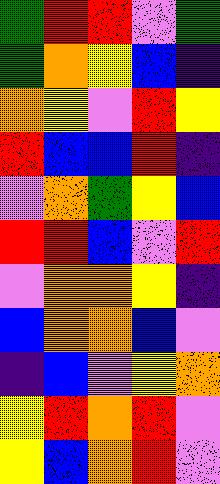[["green", "red", "red", "violet", "green"], ["green", "orange", "yellow", "blue", "indigo"], ["orange", "yellow", "violet", "red", "yellow"], ["red", "blue", "blue", "red", "indigo"], ["violet", "orange", "green", "yellow", "blue"], ["red", "red", "blue", "violet", "red"], ["violet", "orange", "orange", "yellow", "indigo"], ["blue", "orange", "orange", "blue", "violet"], ["indigo", "blue", "violet", "yellow", "orange"], ["yellow", "red", "orange", "red", "violet"], ["yellow", "blue", "orange", "red", "violet"]]